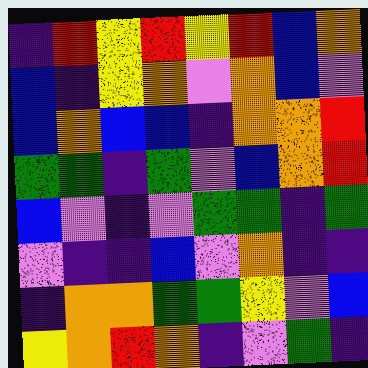[["indigo", "red", "yellow", "red", "yellow", "red", "blue", "orange"], ["blue", "indigo", "yellow", "orange", "violet", "orange", "blue", "violet"], ["blue", "orange", "blue", "blue", "indigo", "orange", "orange", "red"], ["green", "green", "indigo", "green", "violet", "blue", "orange", "red"], ["blue", "violet", "indigo", "violet", "green", "green", "indigo", "green"], ["violet", "indigo", "indigo", "blue", "violet", "orange", "indigo", "indigo"], ["indigo", "orange", "orange", "green", "green", "yellow", "violet", "blue"], ["yellow", "orange", "red", "orange", "indigo", "violet", "green", "indigo"]]